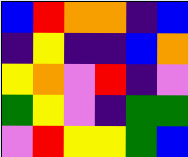[["blue", "red", "orange", "orange", "indigo", "blue"], ["indigo", "yellow", "indigo", "indigo", "blue", "orange"], ["yellow", "orange", "violet", "red", "indigo", "violet"], ["green", "yellow", "violet", "indigo", "green", "green"], ["violet", "red", "yellow", "yellow", "green", "blue"]]